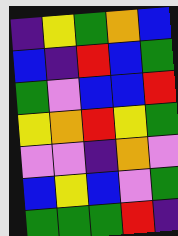[["indigo", "yellow", "green", "orange", "blue"], ["blue", "indigo", "red", "blue", "green"], ["green", "violet", "blue", "blue", "red"], ["yellow", "orange", "red", "yellow", "green"], ["violet", "violet", "indigo", "orange", "violet"], ["blue", "yellow", "blue", "violet", "green"], ["green", "green", "green", "red", "indigo"]]